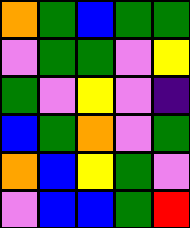[["orange", "green", "blue", "green", "green"], ["violet", "green", "green", "violet", "yellow"], ["green", "violet", "yellow", "violet", "indigo"], ["blue", "green", "orange", "violet", "green"], ["orange", "blue", "yellow", "green", "violet"], ["violet", "blue", "blue", "green", "red"]]